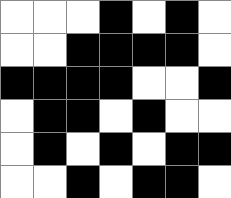[["white", "white", "white", "black", "white", "black", "white"], ["white", "white", "black", "black", "black", "black", "white"], ["black", "black", "black", "black", "white", "white", "black"], ["white", "black", "black", "white", "black", "white", "white"], ["white", "black", "white", "black", "white", "black", "black"], ["white", "white", "black", "white", "black", "black", "white"]]